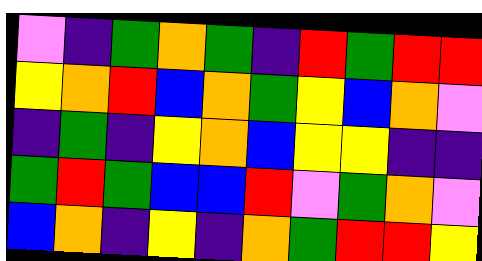[["violet", "indigo", "green", "orange", "green", "indigo", "red", "green", "red", "red"], ["yellow", "orange", "red", "blue", "orange", "green", "yellow", "blue", "orange", "violet"], ["indigo", "green", "indigo", "yellow", "orange", "blue", "yellow", "yellow", "indigo", "indigo"], ["green", "red", "green", "blue", "blue", "red", "violet", "green", "orange", "violet"], ["blue", "orange", "indigo", "yellow", "indigo", "orange", "green", "red", "red", "yellow"]]